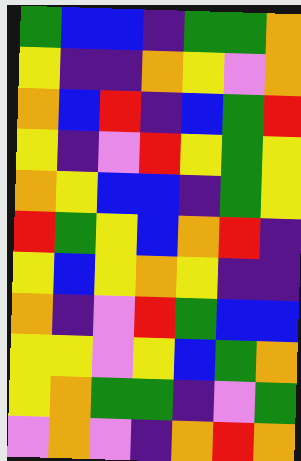[["green", "blue", "blue", "indigo", "green", "green", "orange"], ["yellow", "indigo", "indigo", "orange", "yellow", "violet", "orange"], ["orange", "blue", "red", "indigo", "blue", "green", "red"], ["yellow", "indigo", "violet", "red", "yellow", "green", "yellow"], ["orange", "yellow", "blue", "blue", "indigo", "green", "yellow"], ["red", "green", "yellow", "blue", "orange", "red", "indigo"], ["yellow", "blue", "yellow", "orange", "yellow", "indigo", "indigo"], ["orange", "indigo", "violet", "red", "green", "blue", "blue"], ["yellow", "yellow", "violet", "yellow", "blue", "green", "orange"], ["yellow", "orange", "green", "green", "indigo", "violet", "green"], ["violet", "orange", "violet", "indigo", "orange", "red", "orange"]]